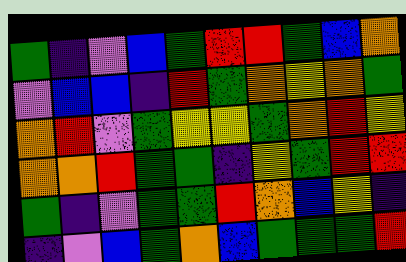[["green", "indigo", "violet", "blue", "green", "red", "red", "green", "blue", "orange"], ["violet", "blue", "blue", "indigo", "red", "green", "orange", "yellow", "orange", "green"], ["orange", "red", "violet", "green", "yellow", "yellow", "green", "orange", "red", "yellow"], ["orange", "orange", "red", "green", "green", "indigo", "yellow", "green", "red", "red"], ["green", "indigo", "violet", "green", "green", "red", "orange", "blue", "yellow", "indigo"], ["indigo", "violet", "blue", "green", "orange", "blue", "green", "green", "green", "red"]]